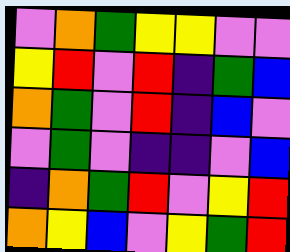[["violet", "orange", "green", "yellow", "yellow", "violet", "violet"], ["yellow", "red", "violet", "red", "indigo", "green", "blue"], ["orange", "green", "violet", "red", "indigo", "blue", "violet"], ["violet", "green", "violet", "indigo", "indigo", "violet", "blue"], ["indigo", "orange", "green", "red", "violet", "yellow", "red"], ["orange", "yellow", "blue", "violet", "yellow", "green", "red"]]